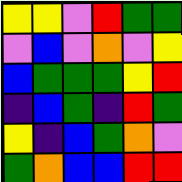[["yellow", "yellow", "violet", "red", "green", "green"], ["violet", "blue", "violet", "orange", "violet", "yellow"], ["blue", "green", "green", "green", "yellow", "red"], ["indigo", "blue", "green", "indigo", "red", "green"], ["yellow", "indigo", "blue", "green", "orange", "violet"], ["green", "orange", "blue", "blue", "red", "red"]]